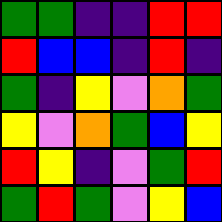[["green", "green", "indigo", "indigo", "red", "red"], ["red", "blue", "blue", "indigo", "red", "indigo"], ["green", "indigo", "yellow", "violet", "orange", "green"], ["yellow", "violet", "orange", "green", "blue", "yellow"], ["red", "yellow", "indigo", "violet", "green", "red"], ["green", "red", "green", "violet", "yellow", "blue"]]